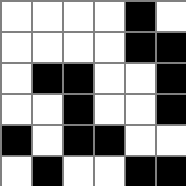[["white", "white", "white", "white", "black", "white"], ["white", "white", "white", "white", "black", "black"], ["white", "black", "black", "white", "white", "black"], ["white", "white", "black", "white", "white", "black"], ["black", "white", "black", "black", "white", "white"], ["white", "black", "white", "white", "black", "black"]]